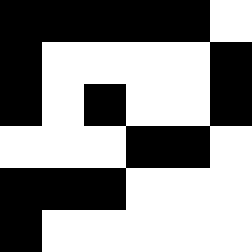[["black", "black", "black", "black", "black", "white"], ["black", "white", "white", "white", "white", "black"], ["black", "white", "black", "white", "white", "black"], ["white", "white", "white", "black", "black", "white"], ["black", "black", "black", "white", "white", "white"], ["black", "white", "white", "white", "white", "white"]]